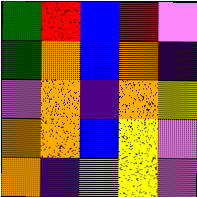[["green", "red", "blue", "red", "violet"], ["green", "orange", "blue", "orange", "indigo"], ["violet", "orange", "indigo", "orange", "yellow"], ["orange", "orange", "blue", "yellow", "violet"], ["orange", "indigo", "violet", "yellow", "violet"]]